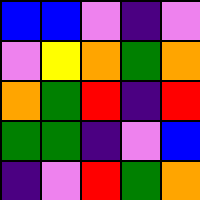[["blue", "blue", "violet", "indigo", "violet"], ["violet", "yellow", "orange", "green", "orange"], ["orange", "green", "red", "indigo", "red"], ["green", "green", "indigo", "violet", "blue"], ["indigo", "violet", "red", "green", "orange"]]